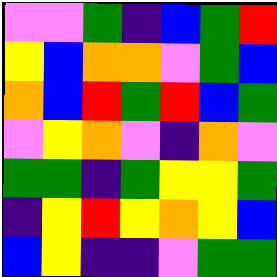[["violet", "violet", "green", "indigo", "blue", "green", "red"], ["yellow", "blue", "orange", "orange", "violet", "green", "blue"], ["orange", "blue", "red", "green", "red", "blue", "green"], ["violet", "yellow", "orange", "violet", "indigo", "orange", "violet"], ["green", "green", "indigo", "green", "yellow", "yellow", "green"], ["indigo", "yellow", "red", "yellow", "orange", "yellow", "blue"], ["blue", "yellow", "indigo", "indigo", "violet", "green", "green"]]